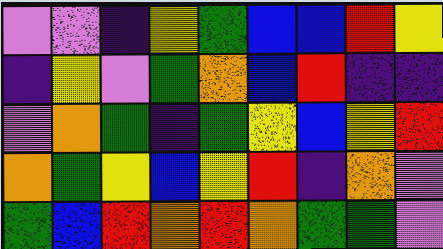[["violet", "violet", "indigo", "yellow", "green", "blue", "blue", "red", "yellow"], ["indigo", "yellow", "violet", "green", "orange", "blue", "red", "indigo", "indigo"], ["violet", "orange", "green", "indigo", "green", "yellow", "blue", "yellow", "red"], ["orange", "green", "yellow", "blue", "yellow", "red", "indigo", "orange", "violet"], ["green", "blue", "red", "orange", "red", "orange", "green", "green", "violet"]]